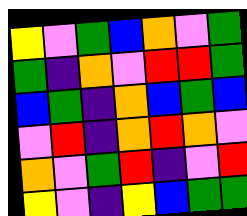[["yellow", "violet", "green", "blue", "orange", "violet", "green"], ["green", "indigo", "orange", "violet", "red", "red", "green"], ["blue", "green", "indigo", "orange", "blue", "green", "blue"], ["violet", "red", "indigo", "orange", "red", "orange", "violet"], ["orange", "violet", "green", "red", "indigo", "violet", "red"], ["yellow", "violet", "indigo", "yellow", "blue", "green", "green"]]